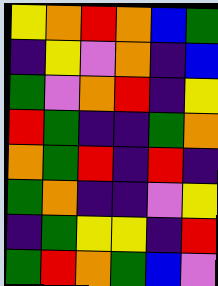[["yellow", "orange", "red", "orange", "blue", "green"], ["indigo", "yellow", "violet", "orange", "indigo", "blue"], ["green", "violet", "orange", "red", "indigo", "yellow"], ["red", "green", "indigo", "indigo", "green", "orange"], ["orange", "green", "red", "indigo", "red", "indigo"], ["green", "orange", "indigo", "indigo", "violet", "yellow"], ["indigo", "green", "yellow", "yellow", "indigo", "red"], ["green", "red", "orange", "green", "blue", "violet"]]